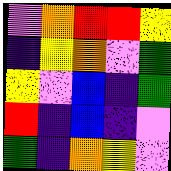[["violet", "orange", "red", "red", "yellow"], ["indigo", "yellow", "orange", "violet", "green"], ["yellow", "violet", "blue", "indigo", "green"], ["red", "indigo", "blue", "indigo", "violet"], ["green", "indigo", "orange", "yellow", "violet"]]